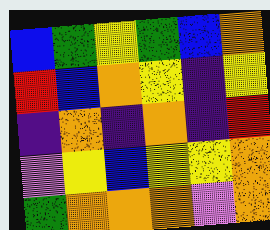[["blue", "green", "yellow", "green", "blue", "orange"], ["red", "blue", "orange", "yellow", "indigo", "yellow"], ["indigo", "orange", "indigo", "orange", "indigo", "red"], ["violet", "yellow", "blue", "yellow", "yellow", "orange"], ["green", "orange", "orange", "orange", "violet", "orange"]]